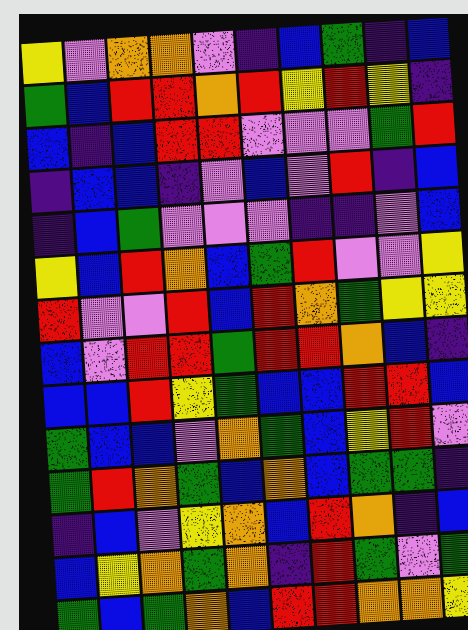[["yellow", "violet", "orange", "orange", "violet", "indigo", "blue", "green", "indigo", "blue"], ["green", "blue", "red", "red", "orange", "red", "yellow", "red", "yellow", "indigo"], ["blue", "indigo", "blue", "red", "red", "violet", "violet", "violet", "green", "red"], ["indigo", "blue", "blue", "indigo", "violet", "blue", "violet", "red", "indigo", "blue"], ["indigo", "blue", "green", "violet", "violet", "violet", "indigo", "indigo", "violet", "blue"], ["yellow", "blue", "red", "orange", "blue", "green", "red", "violet", "violet", "yellow"], ["red", "violet", "violet", "red", "blue", "red", "orange", "green", "yellow", "yellow"], ["blue", "violet", "red", "red", "green", "red", "red", "orange", "blue", "indigo"], ["blue", "blue", "red", "yellow", "green", "blue", "blue", "red", "red", "blue"], ["green", "blue", "blue", "violet", "orange", "green", "blue", "yellow", "red", "violet"], ["green", "red", "orange", "green", "blue", "orange", "blue", "green", "green", "indigo"], ["indigo", "blue", "violet", "yellow", "orange", "blue", "red", "orange", "indigo", "blue"], ["blue", "yellow", "orange", "green", "orange", "indigo", "red", "green", "violet", "green"], ["green", "blue", "green", "orange", "blue", "red", "red", "orange", "orange", "yellow"]]